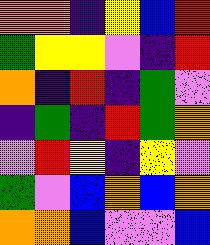[["orange", "orange", "indigo", "yellow", "blue", "red"], ["green", "yellow", "yellow", "violet", "indigo", "red"], ["orange", "indigo", "red", "indigo", "green", "violet"], ["indigo", "green", "indigo", "red", "green", "orange"], ["violet", "red", "yellow", "indigo", "yellow", "violet"], ["green", "violet", "blue", "orange", "blue", "orange"], ["orange", "orange", "blue", "violet", "violet", "blue"]]